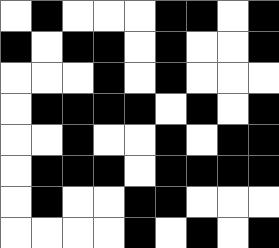[["white", "black", "white", "white", "white", "black", "black", "white", "black"], ["black", "white", "black", "black", "white", "black", "white", "white", "black"], ["white", "white", "white", "black", "white", "black", "white", "white", "white"], ["white", "black", "black", "black", "black", "white", "black", "white", "black"], ["white", "white", "black", "white", "white", "black", "white", "black", "black"], ["white", "black", "black", "black", "white", "black", "black", "black", "black"], ["white", "black", "white", "white", "black", "black", "white", "white", "white"], ["white", "white", "white", "white", "black", "white", "black", "white", "black"]]